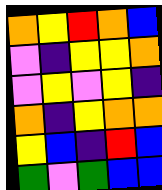[["orange", "yellow", "red", "orange", "blue"], ["violet", "indigo", "yellow", "yellow", "orange"], ["violet", "yellow", "violet", "yellow", "indigo"], ["orange", "indigo", "yellow", "orange", "orange"], ["yellow", "blue", "indigo", "red", "blue"], ["green", "violet", "green", "blue", "blue"]]